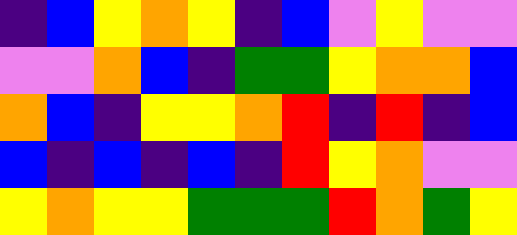[["indigo", "blue", "yellow", "orange", "yellow", "indigo", "blue", "violet", "yellow", "violet", "violet"], ["violet", "violet", "orange", "blue", "indigo", "green", "green", "yellow", "orange", "orange", "blue"], ["orange", "blue", "indigo", "yellow", "yellow", "orange", "red", "indigo", "red", "indigo", "blue"], ["blue", "indigo", "blue", "indigo", "blue", "indigo", "red", "yellow", "orange", "violet", "violet"], ["yellow", "orange", "yellow", "yellow", "green", "green", "green", "red", "orange", "green", "yellow"]]